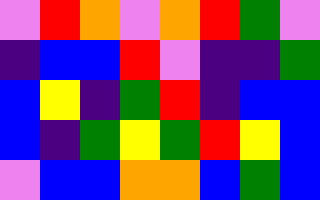[["violet", "red", "orange", "violet", "orange", "red", "green", "violet"], ["indigo", "blue", "blue", "red", "violet", "indigo", "indigo", "green"], ["blue", "yellow", "indigo", "green", "red", "indigo", "blue", "blue"], ["blue", "indigo", "green", "yellow", "green", "red", "yellow", "blue"], ["violet", "blue", "blue", "orange", "orange", "blue", "green", "blue"]]